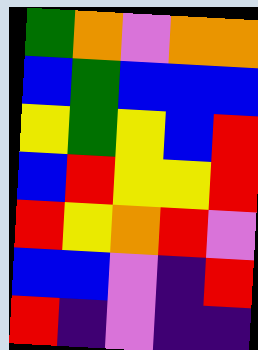[["green", "orange", "violet", "orange", "orange"], ["blue", "green", "blue", "blue", "blue"], ["yellow", "green", "yellow", "blue", "red"], ["blue", "red", "yellow", "yellow", "red"], ["red", "yellow", "orange", "red", "violet"], ["blue", "blue", "violet", "indigo", "red"], ["red", "indigo", "violet", "indigo", "indigo"]]